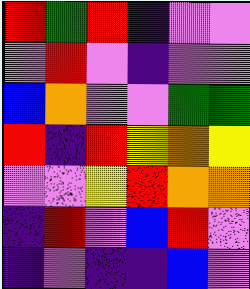[["red", "green", "red", "indigo", "violet", "violet"], ["violet", "red", "violet", "indigo", "violet", "violet"], ["blue", "orange", "violet", "violet", "green", "green"], ["red", "indigo", "red", "yellow", "orange", "yellow"], ["violet", "violet", "yellow", "red", "orange", "orange"], ["indigo", "red", "violet", "blue", "red", "violet"], ["indigo", "violet", "indigo", "indigo", "blue", "violet"]]